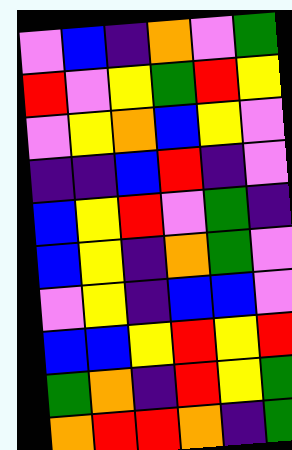[["violet", "blue", "indigo", "orange", "violet", "green"], ["red", "violet", "yellow", "green", "red", "yellow"], ["violet", "yellow", "orange", "blue", "yellow", "violet"], ["indigo", "indigo", "blue", "red", "indigo", "violet"], ["blue", "yellow", "red", "violet", "green", "indigo"], ["blue", "yellow", "indigo", "orange", "green", "violet"], ["violet", "yellow", "indigo", "blue", "blue", "violet"], ["blue", "blue", "yellow", "red", "yellow", "red"], ["green", "orange", "indigo", "red", "yellow", "green"], ["orange", "red", "red", "orange", "indigo", "green"]]